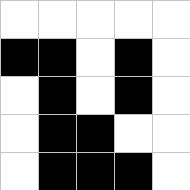[["white", "white", "white", "white", "white"], ["black", "black", "white", "black", "white"], ["white", "black", "white", "black", "white"], ["white", "black", "black", "white", "white"], ["white", "black", "black", "black", "white"]]